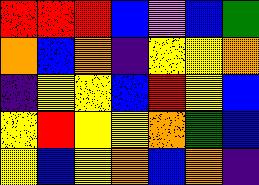[["red", "red", "red", "blue", "violet", "blue", "green"], ["orange", "blue", "orange", "indigo", "yellow", "yellow", "orange"], ["indigo", "yellow", "yellow", "blue", "red", "yellow", "blue"], ["yellow", "red", "yellow", "yellow", "orange", "green", "blue"], ["yellow", "blue", "yellow", "orange", "blue", "orange", "indigo"]]